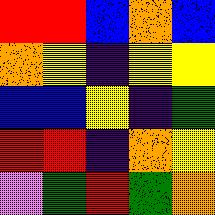[["red", "red", "blue", "orange", "blue"], ["orange", "yellow", "indigo", "yellow", "yellow"], ["blue", "blue", "yellow", "indigo", "green"], ["red", "red", "indigo", "orange", "yellow"], ["violet", "green", "red", "green", "orange"]]